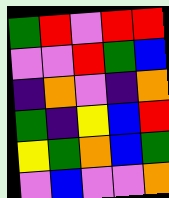[["green", "red", "violet", "red", "red"], ["violet", "violet", "red", "green", "blue"], ["indigo", "orange", "violet", "indigo", "orange"], ["green", "indigo", "yellow", "blue", "red"], ["yellow", "green", "orange", "blue", "green"], ["violet", "blue", "violet", "violet", "orange"]]